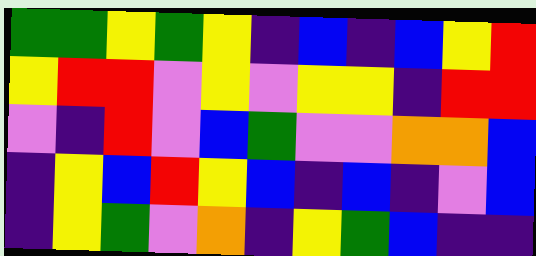[["green", "green", "yellow", "green", "yellow", "indigo", "blue", "indigo", "blue", "yellow", "red"], ["yellow", "red", "red", "violet", "yellow", "violet", "yellow", "yellow", "indigo", "red", "red"], ["violet", "indigo", "red", "violet", "blue", "green", "violet", "violet", "orange", "orange", "blue"], ["indigo", "yellow", "blue", "red", "yellow", "blue", "indigo", "blue", "indigo", "violet", "blue"], ["indigo", "yellow", "green", "violet", "orange", "indigo", "yellow", "green", "blue", "indigo", "indigo"]]